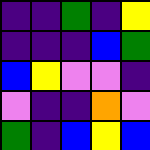[["indigo", "indigo", "green", "indigo", "yellow"], ["indigo", "indigo", "indigo", "blue", "green"], ["blue", "yellow", "violet", "violet", "indigo"], ["violet", "indigo", "indigo", "orange", "violet"], ["green", "indigo", "blue", "yellow", "blue"]]